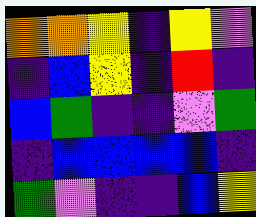[["orange", "orange", "yellow", "indigo", "yellow", "violet"], ["indigo", "blue", "yellow", "indigo", "red", "indigo"], ["blue", "green", "indigo", "indigo", "violet", "green"], ["indigo", "blue", "blue", "blue", "blue", "indigo"], ["green", "violet", "indigo", "indigo", "blue", "yellow"]]